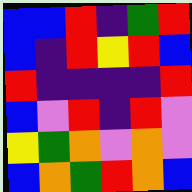[["blue", "blue", "red", "indigo", "green", "red"], ["blue", "indigo", "red", "yellow", "red", "blue"], ["red", "indigo", "indigo", "indigo", "indigo", "red"], ["blue", "violet", "red", "indigo", "red", "violet"], ["yellow", "green", "orange", "violet", "orange", "violet"], ["blue", "orange", "green", "red", "orange", "blue"]]